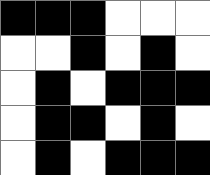[["black", "black", "black", "white", "white", "white"], ["white", "white", "black", "white", "black", "white"], ["white", "black", "white", "black", "black", "black"], ["white", "black", "black", "white", "black", "white"], ["white", "black", "white", "black", "black", "black"]]